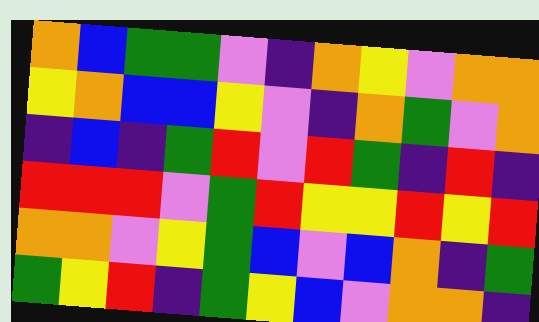[["orange", "blue", "green", "green", "violet", "indigo", "orange", "yellow", "violet", "orange", "orange"], ["yellow", "orange", "blue", "blue", "yellow", "violet", "indigo", "orange", "green", "violet", "orange"], ["indigo", "blue", "indigo", "green", "red", "violet", "red", "green", "indigo", "red", "indigo"], ["red", "red", "red", "violet", "green", "red", "yellow", "yellow", "red", "yellow", "red"], ["orange", "orange", "violet", "yellow", "green", "blue", "violet", "blue", "orange", "indigo", "green"], ["green", "yellow", "red", "indigo", "green", "yellow", "blue", "violet", "orange", "orange", "indigo"]]